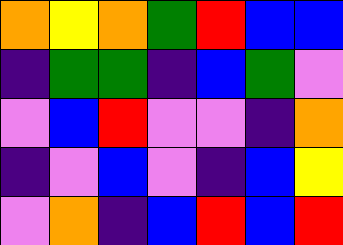[["orange", "yellow", "orange", "green", "red", "blue", "blue"], ["indigo", "green", "green", "indigo", "blue", "green", "violet"], ["violet", "blue", "red", "violet", "violet", "indigo", "orange"], ["indigo", "violet", "blue", "violet", "indigo", "blue", "yellow"], ["violet", "orange", "indigo", "blue", "red", "blue", "red"]]